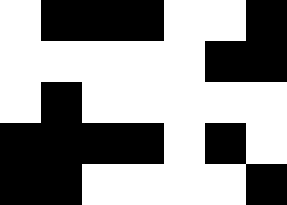[["white", "black", "black", "black", "white", "white", "black"], ["white", "white", "white", "white", "white", "black", "black"], ["white", "black", "white", "white", "white", "white", "white"], ["black", "black", "black", "black", "white", "black", "white"], ["black", "black", "white", "white", "white", "white", "black"]]